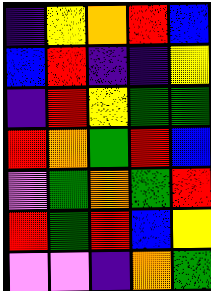[["indigo", "yellow", "orange", "red", "blue"], ["blue", "red", "indigo", "indigo", "yellow"], ["indigo", "red", "yellow", "green", "green"], ["red", "orange", "green", "red", "blue"], ["violet", "green", "orange", "green", "red"], ["red", "green", "red", "blue", "yellow"], ["violet", "violet", "indigo", "orange", "green"]]